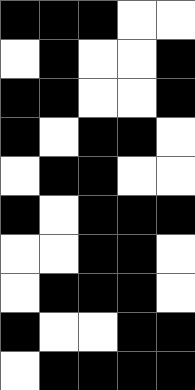[["black", "black", "black", "white", "white"], ["white", "black", "white", "white", "black"], ["black", "black", "white", "white", "black"], ["black", "white", "black", "black", "white"], ["white", "black", "black", "white", "white"], ["black", "white", "black", "black", "black"], ["white", "white", "black", "black", "white"], ["white", "black", "black", "black", "white"], ["black", "white", "white", "black", "black"], ["white", "black", "black", "black", "black"]]